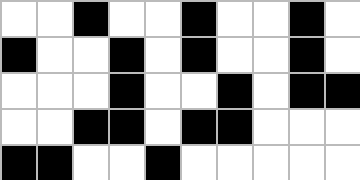[["white", "white", "black", "white", "white", "black", "white", "white", "black", "white"], ["black", "white", "white", "black", "white", "black", "white", "white", "black", "white"], ["white", "white", "white", "black", "white", "white", "black", "white", "black", "black"], ["white", "white", "black", "black", "white", "black", "black", "white", "white", "white"], ["black", "black", "white", "white", "black", "white", "white", "white", "white", "white"]]